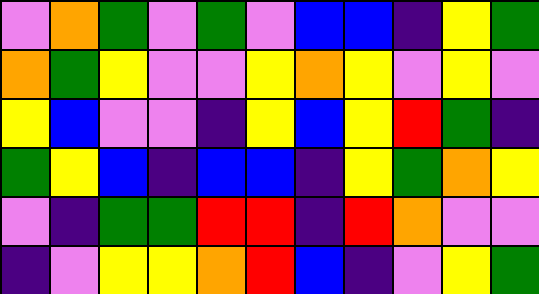[["violet", "orange", "green", "violet", "green", "violet", "blue", "blue", "indigo", "yellow", "green"], ["orange", "green", "yellow", "violet", "violet", "yellow", "orange", "yellow", "violet", "yellow", "violet"], ["yellow", "blue", "violet", "violet", "indigo", "yellow", "blue", "yellow", "red", "green", "indigo"], ["green", "yellow", "blue", "indigo", "blue", "blue", "indigo", "yellow", "green", "orange", "yellow"], ["violet", "indigo", "green", "green", "red", "red", "indigo", "red", "orange", "violet", "violet"], ["indigo", "violet", "yellow", "yellow", "orange", "red", "blue", "indigo", "violet", "yellow", "green"]]